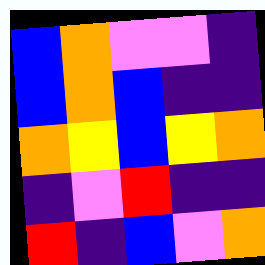[["blue", "orange", "violet", "violet", "indigo"], ["blue", "orange", "blue", "indigo", "indigo"], ["orange", "yellow", "blue", "yellow", "orange"], ["indigo", "violet", "red", "indigo", "indigo"], ["red", "indigo", "blue", "violet", "orange"]]